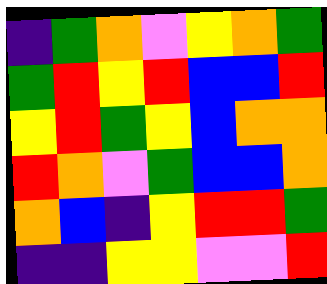[["indigo", "green", "orange", "violet", "yellow", "orange", "green"], ["green", "red", "yellow", "red", "blue", "blue", "red"], ["yellow", "red", "green", "yellow", "blue", "orange", "orange"], ["red", "orange", "violet", "green", "blue", "blue", "orange"], ["orange", "blue", "indigo", "yellow", "red", "red", "green"], ["indigo", "indigo", "yellow", "yellow", "violet", "violet", "red"]]